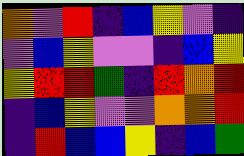[["orange", "violet", "red", "indigo", "blue", "yellow", "violet", "indigo"], ["violet", "blue", "yellow", "violet", "violet", "indigo", "blue", "yellow"], ["yellow", "red", "red", "green", "indigo", "red", "orange", "red"], ["indigo", "blue", "yellow", "violet", "violet", "orange", "orange", "red"], ["indigo", "red", "blue", "blue", "yellow", "indigo", "blue", "green"]]